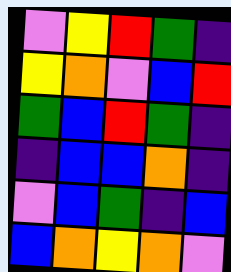[["violet", "yellow", "red", "green", "indigo"], ["yellow", "orange", "violet", "blue", "red"], ["green", "blue", "red", "green", "indigo"], ["indigo", "blue", "blue", "orange", "indigo"], ["violet", "blue", "green", "indigo", "blue"], ["blue", "orange", "yellow", "orange", "violet"]]